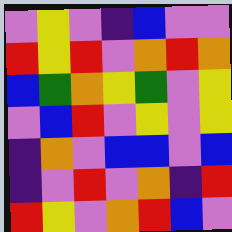[["violet", "yellow", "violet", "indigo", "blue", "violet", "violet"], ["red", "yellow", "red", "violet", "orange", "red", "orange"], ["blue", "green", "orange", "yellow", "green", "violet", "yellow"], ["violet", "blue", "red", "violet", "yellow", "violet", "yellow"], ["indigo", "orange", "violet", "blue", "blue", "violet", "blue"], ["indigo", "violet", "red", "violet", "orange", "indigo", "red"], ["red", "yellow", "violet", "orange", "red", "blue", "violet"]]